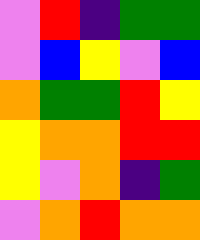[["violet", "red", "indigo", "green", "green"], ["violet", "blue", "yellow", "violet", "blue"], ["orange", "green", "green", "red", "yellow"], ["yellow", "orange", "orange", "red", "red"], ["yellow", "violet", "orange", "indigo", "green"], ["violet", "orange", "red", "orange", "orange"]]